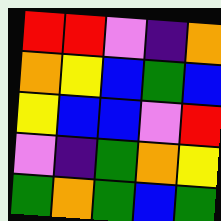[["red", "red", "violet", "indigo", "orange"], ["orange", "yellow", "blue", "green", "blue"], ["yellow", "blue", "blue", "violet", "red"], ["violet", "indigo", "green", "orange", "yellow"], ["green", "orange", "green", "blue", "green"]]